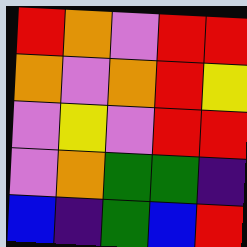[["red", "orange", "violet", "red", "red"], ["orange", "violet", "orange", "red", "yellow"], ["violet", "yellow", "violet", "red", "red"], ["violet", "orange", "green", "green", "indigo"], ["blue", "indigo", "green", "blue", "red"]]